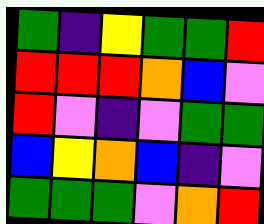[["green", "indigo", "yellow", "green", "green", "red"], ["red", "red", "red", "orange", "blue", "violet"], ["red", "violet", "indigo", "violet", "green", "green"], ["blue", "yellow", "orange", "blue", "indigo", "violet"], ["green", "green", "green", "violet", "orange", "red"]]